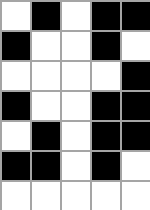[["white", "black", "white", "black", "black"], ["black", "white", "white", "black", "white"], ["white", "white", "white", "white", "black"], ["black", "white", "white", "black", "black"], ["white", "black", "white", "black", "black"], ["black", "black", "white", "black", "white"], ["white", "white", "white", "white", "white"]]